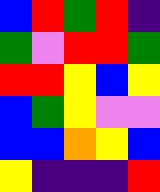[["blue", "red", "green", "red", "indigo"], ["green", "violet", "red", "red", "green"], ["red", "red", "yellow", "blue", "yellow"], ["blue", "green", "yellow", "violet", "violet"], ["blue", "blue", "orange", "yellow", "blue"], ["yellow", "indigo", "indigo", "indigo", "red"]]